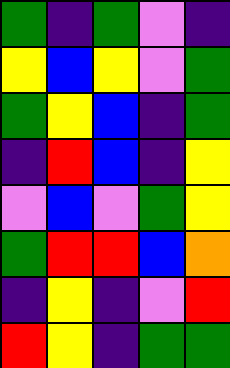[["green", "indigo", "green", "violet", "indigo"], ["yellow", "blue", "yellow", "violet", "green"], ["green", "yellow", "blue", "indigo", "green"], ["indigo", "red", "blue", "indigo", "yellow"], ["violet", "blue", "violet", "green", "yellow"], ["green", "red", "red", "blue", "orange"], ["indigo", "yellow", "indigo", "violet", "red"], ["red", "yellow", "indigo", "green", "green"]]